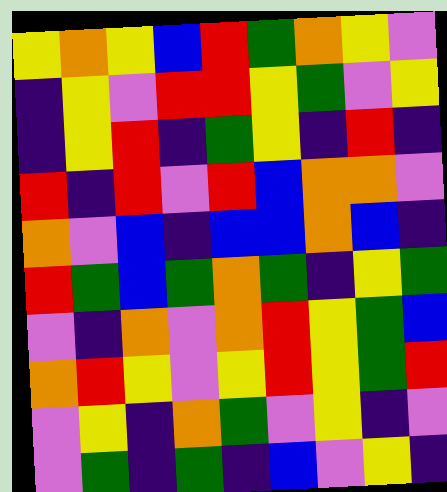[["yellow", "orange", "yellow", "blue", "red", "green", "orange", "yellow", "violet"], ["indigo", "yellow", "violet", "red", "red", "yellow", "green", "violet", "yellow"], ["indigo", "yellow", "red", "indigo", "green", "yellow", "indigo", "red", "indigo"], ["red", "indigo", "red", "violet", "red", "blue", "orange", "orange", "violet"], ["orange", "violet", "blue", "indigo", "blue", "blue", "orange", "blue", "indigo"], ["red", "green", "blue", "green", "orange", "green", "indigo", "yellow", "green"], ["violet", "indigo", "orange", "violet", "orange", "red", "yellow", "green", "blue"], ["orange", "red", "yellow", "violet", "yellow", "red", "yellow", "green", "red"], ["violet", "yellow", "indigo", "orange", "green", "violet", "yellow", "indigo", "violet"], ["violet", "green", "indigo", "green", "indigo", "blue", "violet", "yellow", "indigo"]]